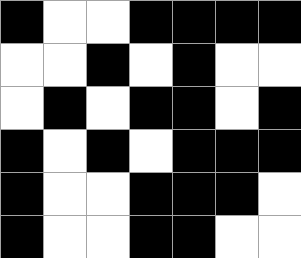[["black", "white", "white", "black", "black", "black", "black"], ["white", "white", "black", "white", "black", "white", "white"], ["white", "black", "white", "black", "black", "white", "black"], ["black", "white", "black", "white", "black", "black", "black"], ["black", "white", "white", "black", "black", "black", "white"], ["black", "white", "white", "black", "black", "white", "white"]]